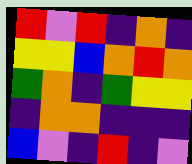[["red", "violet", "red", "indigo", "orange", "indigo"], ["yellow", "yellow", "blue", "orange", "red", "orange"], ["green", "orange", "indigo", "green", "yellow", "yellow"], ["indigo", "orange", "orange", "indigo", "indigo", "indigo"], ["blue", "violet", "indigo", "red", "indigo", "violet"]]